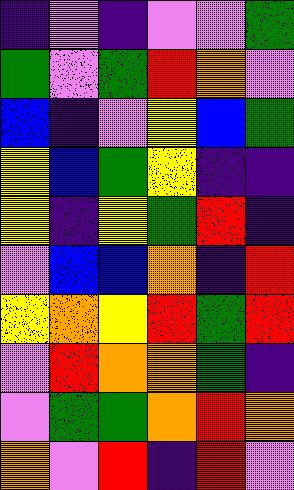[["indigo", "violet", "indigo", "violet", "violet", "green"], ["green", "violet", "green", "red", "orange", "violet"], ["blue", "indigo", "violet", "yellow", "blue", "green"], ["yellow", "blue", "green", "yellow", "indigo", "indigo"], ["yellow", "indigo", "yellow", "green", "red", "indigo"], ["violet", "blue", "blue", "orange", "indigo", "red"], ["yellow", "orange", "yellow", "red", "green", "red"], ["violet", "red", "orange", "orange", "green", "indigo"], ["violet", "green", "green", "orange", "red", "orange"], ["orange", "violet", "red", "indigo", "red", "violet"]]